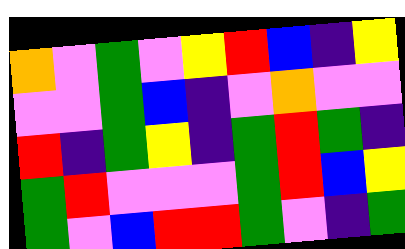[["orange", "violet", "green", "violet", "yellow", "red", "blue", "indigo", "yellow"], ["violet", "violet", "green", "blue", "indigo", "violet", "orange", "violet", "violet"], ["red", "indigo", "green", "yellow", "indigo", "green", "red", "green", "indigo"], ["green", "red", "violet", "violet", "violet", "green", "red", "blue", "yellow"], ["green", "violet", "blue", "red", "red", "green", "violet", "indigo", "green"]]